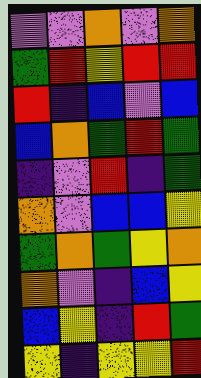[["violet", "violet", "orange", "violet", "orange"], ["green", "red", "yellow", "red", "red"], ["red", "indigo", "blue", "violet", "blue"], ["blue", "orange", "green", "red", "green"], ["indigo", "violet", "red", "indigo", "green"], ["orange", "violet", "blue", "blue", "yellow"], ["green", "orange", "green", "yellow", "orange"], ["orange", "violet", "indigo", "blue", "yellow"], ["blue", "yellow", "indigo", "red", "green"], ["yellow", "indigo", "yellow", "yellow", "red"]]